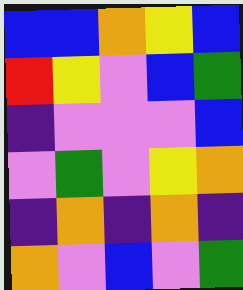[["blue", "blue", "orange", "yellow", "blue"], ["red", "yellow", "violet", "blue", "green"], ["indigo", "violet", "violet", "violet", "blue"], ["violet", "green", "violet", "yellow", "orange"], ["indigo", "orange", "indigo", "orange", "indigo"], ["orange", "violet", "blue", "violet", "green"]]